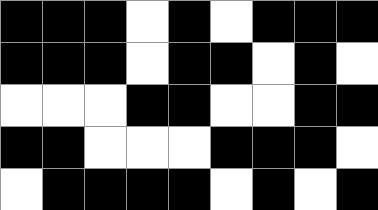[["black", "black", "black", "white", "black", "white", "black", "black", "black"], ["black", "black", "black", "white", "black", "black", "white", "black", "white"], ["white", "white", "white", "black", "black", "white", "white", "black", "black"], ["black", "black", "white", "white", "white", "black", "black", "black", "white"], ["white", "black", "black", "black", "black", "white", "black", "white", "black"]]